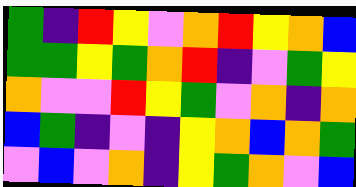[["green", "indigo", "red", "yellow", "violet", "orange", "red", "yellow", "orange", "blue"], ["green", "green", "yellow", "green", "orange", "red", "indigo", "violet", "green", "yellow"], ["orange", "violet", "violet", "red", "yellow", "green", "violet", "orange", "indigo", "orange"], ["blue", "green", "indigo", "violet", "indigo", "yellow", "orange", "blue", "orange", "green"], ["violet", "blue", "violet", "orange", "indigo", "yellow", "green", "orange", "violet", "blue"]]